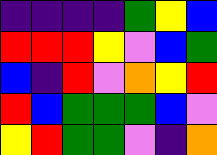[["indigo", "indigo", "indigo", "indigo", "green", "yellow", "blue"], ["red", "red", "red", "yellow", "violet", "blue", "green"], ["blue", "indigo", "red", "violet", "orange", "yellow", "red"], ["red", "blue", "green", "green", "green", "blue", "violet"], ["yellow", "red", "green", "green", "violet", "indigo", "orange"]]